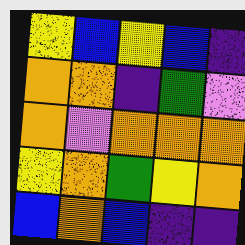[["yellow", "blue", "yellow", "blue", "indigo"], ["orange", "orange", "indigo", "green", "violet"], ["orange", "violet", "orange", "orange", "orange"], ["yellow", "orange", "green", "yellow", "orange"], ["blue", "orange", "blue", "indigo", "indigo"]]